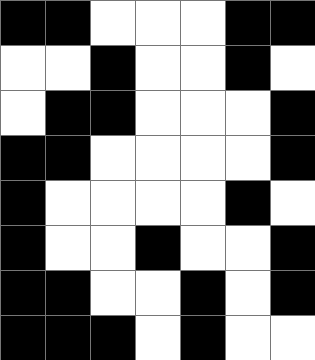[["black", "black", "white", "white", "white", "black", "black"], ["white", "white", "black", "white", "white", "black", "white"], ["white", "black", "black", "white", "white", "white", "black"], ["black", "black", "white", "white", "white", "white", "black"], ["black", "white", "white", "white", "white", "black", "white"], ["black", "white", "white", "black", "white", "white", "black"], ["black", "black", "white", "white", "black", "white", "black"], ["black", "black", "black", "white", "black", "white", "white"]]